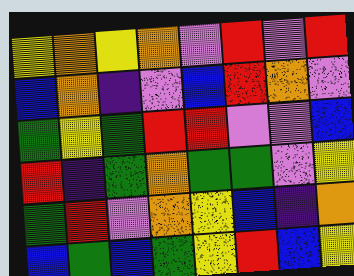[["yellow", "orange", "yellow", "orange", "violet", "red", "violet", "red"], ["blue", "orange", "indigo", "violet", "blue", "red", "orange", "violet"], ["green", "yellow", "green", "red", "red", "violet", "violet", "blue"], ["red", "indigo", "green", "orange", "green", "green", "violet", "yellow"], ["green", "red", "violet", "orange", "yellow", "blue", "indigo", "orange"], ["blue", "green", "blue", "green", "yellow", "red", "blue", "yellow"]]